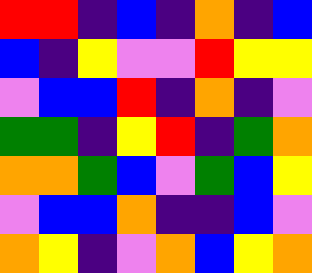[["red", "red", "indigo", "blue", "indigo", "orange", "indigo", "blue"], ["blue", "indigo", "yellow", "violet", "violet", "red", "yellow", "yellow"], ["violet", "blue", "blue", "red", "indigo", "orange", "indigo", "violet"], ["green", "green", "indigo", "yellow", "red", "indigo", "green", "orange"], ["orange", "orange", "green", "blue", "violet", "green", "blue", "yellow"], ["violet", "blue", "blue", "orange", "indigo", "indigo", "blue", "violet"], ["orange", "yellow", "indigo", "violet", "orange", "blue", "yellow", "orange"]]